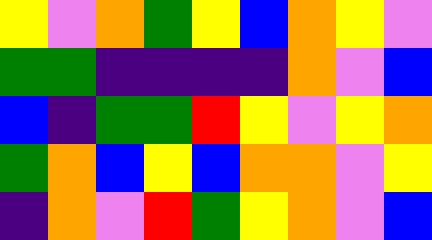[["yellow", "violet", "orange", "green", "yellow", "blue", "orange", "yellow", "violet"], ["green", "green", "indigo", "indigo", "indigo", "indigo", "orange", "violet", "blue"], ["blue", "indigo", "green", "green", "red", "yellow", "violet", "yellow", "orange"], ["green", "orange", "blue", "yellow", "blue", "orange", "orange", "violet", "yellow"], ["indigo", "orange", "violet", "red", "green", "yellow", "orange", "violet", "blue"]]